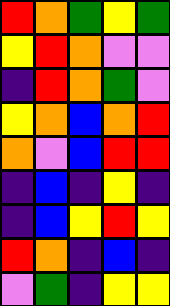[["red", "orange", "green", "yellow", "green"], ["yellow", "red", "orange", "violet", "violet"], ["indigo", "red", "orange", "green", "violet"], ["yellow", "orange", "blue", "orange", "red"], ["orange", "violet", "blue", "red", "red"], ["indigo", "blue", "indigo", "yellow", "indigo"], ["indigo", "blue", "yellow", "red", "yellow"], ["red", "orange", "indigo", "blue", "indigo"], ["violet", "green", "indigo", "yellow", "yellow"]]